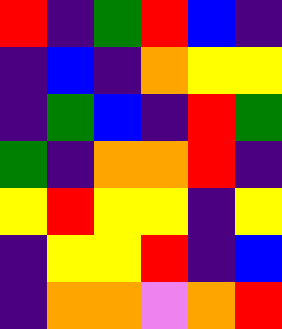[["red", "indigo", "green", "red", "blue", "indigo"], ["indigo", "blue", "indigo", "orange", "yellow", "yellow"], ["indigo", "green", "blue", "indigo", "red", "green"], ["green", "indigo", "orange", "orange", "red", "indigo"], ["yellow", "red", "yellow", "yellow", "indigo", "yellow"], ["indigo", "yellow", "yellow", "red", "indigo", "blue"], ["indigo", "orange", "orange", "violet", "orange", "red"]]